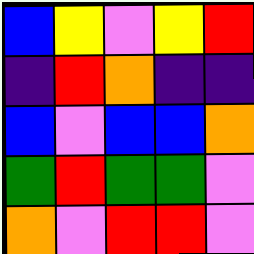[["blue", "yellow", "violet", "yellow", "red"], ["indigo", "red", "orange", "indigo", "indigo"], ["blue", "violet", "blue", "blue", "orange"], ["green", "red", "green", "green", "violet"], ["orange", "violet", "red", "red", "violet"]]